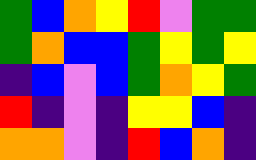[["green", "blue", "orange", "yellow", "red", "violet", "green", "green"], ["green", "orange", "blue", "blue", "green", "yellow", "green", "yellow"], ["indigo", "blue", "violet", "blue", "green", "orange", "yellow", "green"], ["red", "indigo", "violet", "indigo", "yellow", "yellow", "blue", "indigo"], ["orange", "orange", "violet", "indigo", "red", "blue", "orange", "indigo"]]